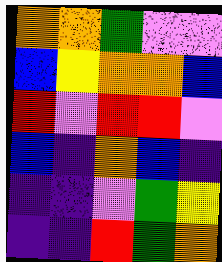[["orange", "orange", "green", "violet", "violet"], ["blue", "yellow", "orange", "orange", "blue"], ["red", "violet", "red", "red", "violet"], ["blue", "indigo", "orange", "blue", "indigo"], ["indigo", "indigo", "violet", "green", "yellow"], ["indigo", "indigo", "red", "green", "orange"]]